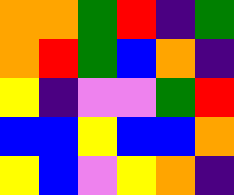[["orange", "orange", "green", "red", "indigo", "green"], ["orange", "red", "green", "blue", "orange", "indigo"], ["yellow", "indigo", "violet", "violet", "green", "red"], ["blue", "blue", "yellow", "blue", "blue", "orange"], ["yellow", "blue", "violet", "yellow", "orange", "indigo"]]